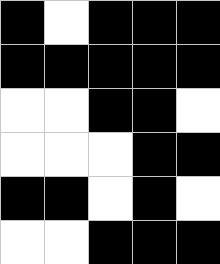[["black", "white", "black", "black", "black"], ["black", "black", "black", "black", "black"], ["white", "white", "black", "black", "white"], ["white", "white", "white", "black", "black"], ["black", "black", "white", "black", "white"], ["white", "white", "black", "black", "black"]]